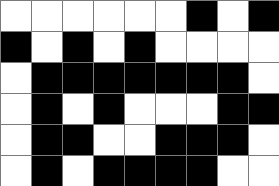[["white", "white", "white", "white", "white", "white", "black", "white", "black"], ["black", "white", "black", "white", "black", "white", "white", "white", "white"], ["white", "black", "black", "black", "black", "black", "black", "black", "white"], ["white", "black", "white", "black", "white", "white", "white", "black", "black"], ["white", "black", "black", "white", "white", "black", "black", "black", "white"], ["white", "black", "white", "black", "black", "black", "black", "white", "white"]]